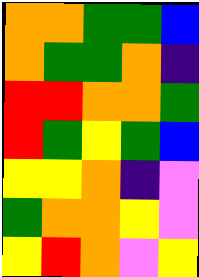[["orange", "orange", "green", "green", "blue"], ["orange", "green", "green", "orange", "indigo"], ["red", "red", "orange", "orange", "green"], ["red", "green", "yellow", "green", "blue"], ["yellow", "yellow", "orange", "indigo", "violet"], ["green", "orange", "orange", "yellow", "violet"], ["yellow", "red", "orange", "violet", "yellow"]]